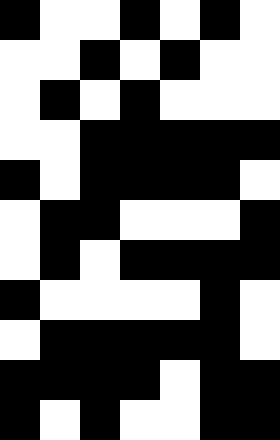[["black", "white", "white", "black", "white", "black", "white"], ["white", "white", "black", "white", "black", "white", "white"], ["white", "black", "white", "black", "white", "white", "white"], ["white", "white", "black", "black", "black", "black", "black"], ["black", "white", "black", "black", "black", "black", "white"], ["white", "black", "black", "white", "white", "white", "black"], ["white", "black", "white", "black", "black", "black", "black"], ["black", "white", "white", "white", "white", "black", "white"], ["white", "black", "black", "black", "black", "black", "white"], ["black", "black", "black", "black", "white", "black", "black"], ["black", "white", "black", "white", "white", "black", "black"]]